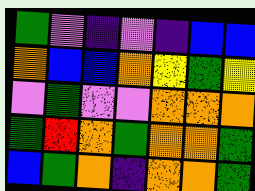[["green", "violet", "indigo", "violet", "indigo", "blue", "blue"], ["orange", "blue", "blue", "orange", "yellow", "green", "yellow"], ["violet", "green", "violet", "violet", "orange", "orange", "orange"], ["green", "red", "orange", "green", "orange", "orange", "green"], ["blue", "green", "orange", "indigo", "orange", "orange", "green"]]